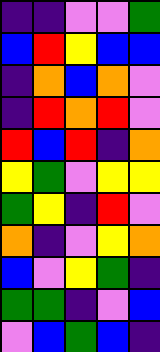[["indigo", "indigo", "violet", "violet", "green"], ["blue", "red", "yellow", "blue", "blue"], ["indigo", "orange", "blue", "orange", "violet"], ["indigo", "red", "orange", "red", "violet"], ["red", "blue", "red", "indigo", "orange"], ["yellow", "green", "violet", "yellow", "yellow"], ["green", "yellow", "indigo", "red", "violet"], ["orange", "indigo", "violet", "yellow", "orange"], ["blue", "violet", "yellow", "green", "indigo"], ["green", "green", "indigo", "violet", "blue"], ["violet", "blue", "green", "blue", "indigo"]]